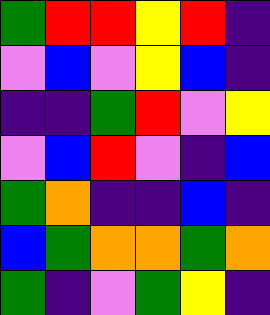[["green", "red", "red", "yellow", "red", "indigo"], ["violet", "blue", "violet", "yellow", "blue", "indigo"], ["indigo", "indigo", "green", "red", "violet", "yellow"], ["violet", "blue", "red", "violet", "indigo", "blue"], ["green", "orange", "indigo", "indigo", "blue", "indigo"], ["blue", "green", "orange", "orange", "green", "orange"], ["green", "indigo", "violet", "green", "yellow", "indigo"]]